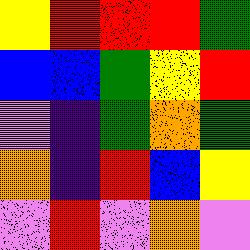[["yellow", "red", "red", "red", "green"], ["blue", "blue", "green", "yellow", "red"], ["violet", "indigo", "green", "orange", "green"], ["orange", "indigo", "red", "blue", "yellow"], ["violet", "red", "violet", "orange", "violet"]]